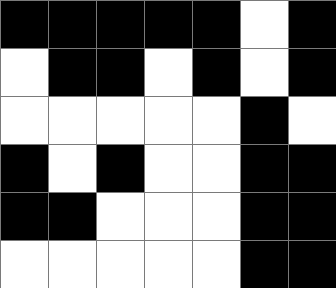[["black", "black", "black", "black", "black", "white", "black"], ["white", "black", "black", "white", "black", "white", "black"], ["white", "white", "white", "white", "white", "black", "white"], ["black", "white", "black", "white", "white", "black", "black"], ["black", "black", "white", "white", "white", "black", "black"], ["white", "white", "white", "white", "white", "black", "black"]]